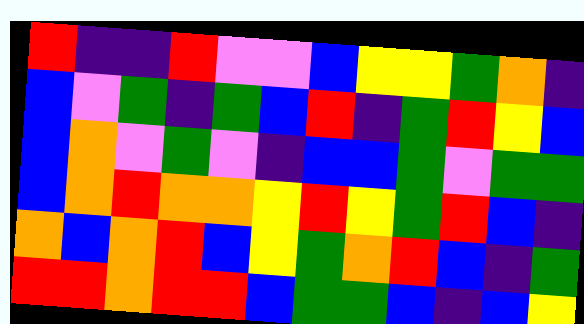[["red", "indigo", "indigo", "red", "violet", "violet", "blue", "yellow", "yellow", "green", "orange", "indigo"], ["blue", "violet", "green", "indigo", "green", "blue", "red", "indigo", "green", "red", "yellow", "blue"], ["blue", "orange", "violet", "green", "violet", "indigo", "blue", "blue", "green", "violet", "green", "green"], ["blue", "orange", "red", "orange", "orange", "yellow", "red", "yellow", "green", "red", "blue", "indigo"], ["orange", "blue", "orange", "red", "blue", "yellow", "green", "orange", "red", "blue", "indigo", "green"], ["red", "red", "orange", "red", "red", "blue", "green", "green", "blue", "indigo", "blue", "yellow"]]